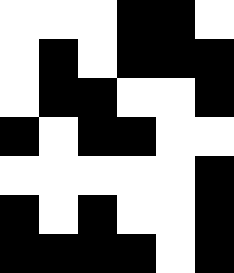[["white", "white", "white", "black", "black", "white"], ["white", "black", "white", "black", "black", "black"], ["white", "black", "black", "white", "white", "black"], ["black", "white", "black", "black", "white", "white"], ["white", "white", "white", "white", "white", "black"], ["black", "white", "black", "white", "white", "black"], ["black", "black", "black", "black", "white", "black"]]